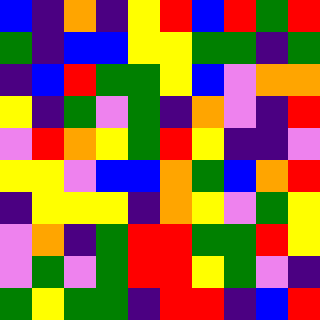[["blue", "indigo", "orange", "indigo", "yellow", "red", "blue", "red", "green", "red"], ["green", "indigo", "blue", "blue", "yellow", "yellow", "green", "green", "indigo", "green"], ["indigo", "blue", "red", "green", "green", "yellow", "blue", "violet", "orange", "orange"], ["yellow", "indigo", "green", "violet", "green", "indigo", "orange", "violet", "indigo", "red"], ["violet", "red", "orange", "yellow", "green", "red", "yellow", "indigo", "indigo", "violet"], ["yellow", "yellow", "violet", "blue", "blue", "orange", "green", "blue", "orange", "red"], ["indigo", "yellow", "yellow", "yellow", "indigo", "orange", "yellow", "violet", "green", "yellow"], ["violet", "orange", "indigo", "green", "red", "red", "green", "green", "red", "yellow"], ["violet", "green", "violet", "green", "red", "red", "yellow", "green", "violet", "indigo"], ["green", "yellow", "green", "green", "indigo", "red", "red", "indigo", "blue", "red"]]